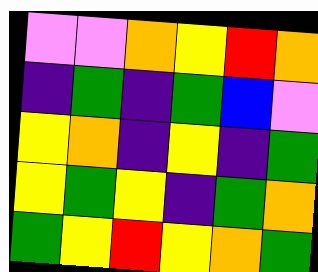[["violet", "violet", "orange", "yellow", "red", "orange"], ["indigo", "green", "indigo", "green", "blue", "violet"], ["yellow", "orange", "indigo", "yellow", "indigo", "green"], ["yellow", "green", "yellow", "indigo", "green", "orange"], ["green", "yellow", "red", "yellow", "orange", "green"]]